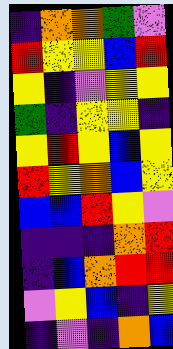[["indigo", "orange", "orange", "green", "violet"], ["red", "yellow", "yellow", "blue", "red"], ["yellow", "indigo", "violet", "yellow", "yellow"], ["green", "indigo", "yellow", "yellow", "indigo"], ["yellow", "red", "yellow", "blue", "yellow"], ["red", "yellow", "orange", "blue", "yellow"], ["blue", "blue", "red", "yellow", "violet"], ["indigo", "indigo", "indigo", "orange", "red"], ["indigo", "blue", "orange", "red", "red"], ["violet", "yellow", "blue", "indigo", "yellow"], ["indigo", "violet", "indigo", "orange", "blue"]]